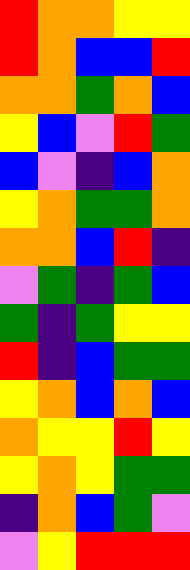[["red", "orange", "orange", "yellow", "yellow"], ["red", "orange", "blue", "blue", "red"], ["orange", "orange", "green", "orange", "blue"], ["yellow", "blue", "violet", "red", "green"], ["blue", "violet", "indigo", "blue", "orange"], ["yellow", "orange", "green", "green", "orange"], ["orange", "orange", "blue", "red", "indigo"], ["violet", "green", "indigo", "green", "blue"], ["green", "indigo", "green", "yellow", "yellow"], ["red", "indigo", "blue", "green", "green"], ["yellow", "orange", "blue", "orange", "blue"], ["orange", "yellow", "yellow", "red", "yellow"], ["yellow", "orange", "yellow", "green", "green"], ["indigo", "orange", "blue", "green", "violet"], ["violet", "yellow", "red", "red", "red"]]